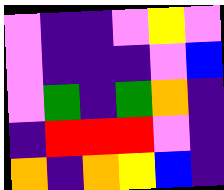[["violet", "indigo", "indigo", "violet", "yellow", "violet"], ["violet", "indigo", "indigo", "indigo", "violet", "blue"], ["violet", "green", "indigo", "green", "orange", "indigo"], ["indigo", "red", "red", "red", "violet", "indigo"], ["orange", "indigo", "orange", "yellow", "blue", "indigo"]]